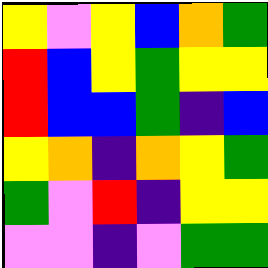[["yellow", "violet", "yellow", "blue", "orange", "green"], ["red", "blue", "yellow", "green", "yellow", "yellow"], ["red", "blue", "blue", "green", "indigo", "blue"], ["yellow", "orange", "indigo", "orange", "yellow", "green"], ["green", "violet", "red", "indigo", "yellow", "yellow"], ["violet", "violet", "indigo", "violet", "green", "green"]]